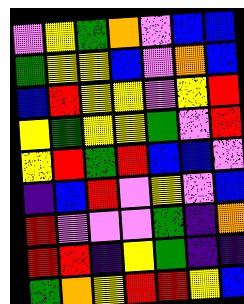[["violet", "yellow", "green", "orange", "violet", "blue", "blue"], ["green", "yellow", "yellow", "blue", "violet", "orange", "blue"], ["blue", "red", "yellow", "yellow", "violet", "yellow", "red"], ["yellow", "green", "yellow", "yellow", "green", "violet", "red"], ["yellow", "red", "green", "red", "blue", "blue", "violet"], ["indigo", "blue", "red", "violet", "yellow", "violet", "blue"], ["red", "violet", "violet", "violet", "green", "indigo", "orange"], ["red", "red", "indigo", "yellow", "green", "indigo", "indigo"], ["green", "orange", "yellow", "red", "red", "yellow", "blue"]]